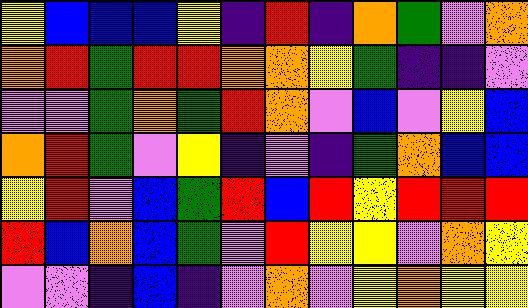[["yellow", "blue", "blue", "blue", "yellow", "indigo", "red", "indigo", "orange", "green", "violet", "orange"], ["orange", "red", "green", "red", "red", "orange", "orange", "yellow", "green", "indigo", "indigo", "violet"], ["violet", "violet", "green", "orange", "green", "red", "orange", "violet", "blue", "violet", "yellow", "blue"], ["orange", "red", "green", "violet", "yellow", "indigo", "violet", "indigo", "green", "orange", "blue", "blue"], ["yellow", "red", "violet", "blue", "green", "red", "blue", "red", "yellow", "red", "red", "red"], ["red", "blue", "orange", "blue", "green", "violet", "red", "yellow", "yellow", "violet", "orange", "yellow"], ["violet", "violet", "indigo", "blue", "indigo", "violet", "orange", "violet", "yellow", "orange", "yellow", "yellow"]]